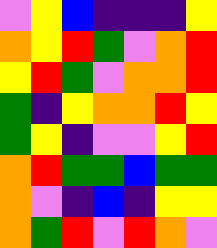[["violet", "yellow", "blue", "indigo", "indigo", "indigo", "yellow"], ["orange", "yellow", "red", "green", "violet", "orange", "red"], ["yellow", "red", "green", "violet", "orange", "orange", "red"], ["green", "indigo", "yellow", "orange", "orange", "red", "yellow"], ["green", "yellow", "indigo", "violet", "violet", "yellow", "red"], ["orange", "red", "green", "green", "blue", "green", "green"], ["orange", "violet", "indigo", "blue", "indigo", "yellow", "yellow"], ["orange", "green", "red", "violet", "red", "orange", "violet"]]